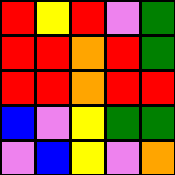[["red", "yellow", "red", "violet", "green"], ["red", "red", "orange", "red", "green"], ["red", "red", "orange", "red", "red"], ["blue", "violet", "yellow", "green", "green"], ["violet", "blue", "yellow", "violet", "orange"]]